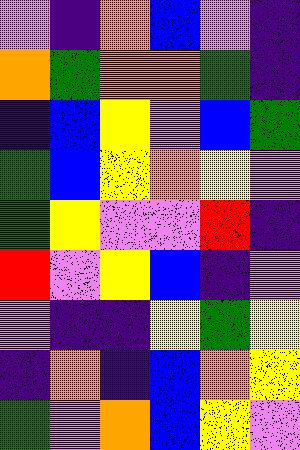[["violet", "indigo", "orange", "blue", "violet", "indigo"], ["orange", "green", "orange", "orange", "green", "indigo"], ["indigo", "blue", "yellow", "violet", "blue", "green"], ["green", "blue", "yellow", "orange", "yellow", "violet"], ["green", "yellow", "violet", "violet", "red", "indigo"], ["red", "violet", "yellow", "blue", "indigo", "violet"], ["violet", "indigo", "indigo", "yellow", "green", "yellow"], ["indigo", "orange", "indigo", "blue", "orange", "yellow"], ["green", "violet", "orange", "blue", "yellow", "violet"]]